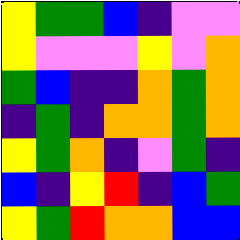[["yellow", "green", "green", "blue", "indigo", "violet", "violet"], ["yellow", "violet", "violet", "violet", "yellow", "violet", "orange"], ["green", "blue", "indigo", "indigo", "orange", "green", "orange"], ["indigo", "green", "indigo", "orange", "orange", "green", "orange"], ["yellow", "green", "orange", "indigo", "violet", "green", "indigo"], ["blue", "indigo", "yellow", "red", "indigo", "blue", "green"], ["yellow", "green", "red", "orange", "orange", "blue", "blue"]]